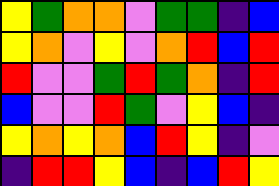[["yellow", "green", "orange", "orange", "violet", "green", "green", "indigo", "blue"], ["yellow", "orange", "violet", "yellow", "violet", "orange", "red", "blue", "red"], ["red", "violet", "violet", "green", "red", "green", "orange", "indigo", "red"], ["blue", "violet", "violet", "red", "green", "violet", "yellow", "blue", "indigo"], ["yellow", "orange", "yellow", "orange", "blue", "red", "yellow", "indigo", "violet"], ["indigo", "red", "red", "yellow", "blue", "indigo", "blue", "red", "yellow"]]